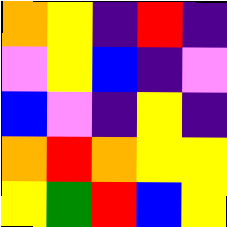[["orange", "yellow", "indigo", "red", "indigo"], ["violet", "yellow", "blue", "indigo", "violet"], ["blue", "violet", "indigo", "yellow", "indigo"], ["orange", "red", "orange", "yellow", "yellow"], ["yellow", "green", "red", "blue", "yellow"]]